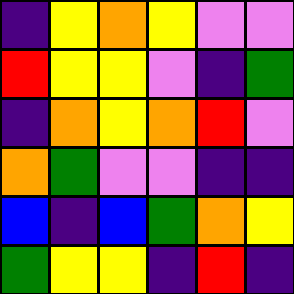[["indigo", "yellow", "orange", "yellow", "violet", "violet"], ["red", "yellow", "yellow", "violet", "indigo", "green"], ["indigo", "orange", "yellow", "orange", "red", "violet"], ["orange", "green", "violet", "violet", "indigo", "indigo"], ["blue", "indigo", "blue", "green", "orange", "yellow"], ["green", "yellow", "yellow", "indigo", "red", "indigo"]]